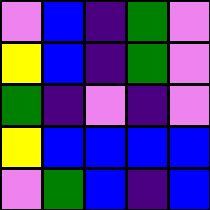[["violet", "blue", "indigo", "green", "violet"], ["yellow", "blue", "indigo", "green", "violet"], ["green", "indigo", "violet", "indigo", "violet"], ["yellow", "blue", "blue", "blue", "blue"], ["violet", "green", "blue", "indigo", "blue"]]